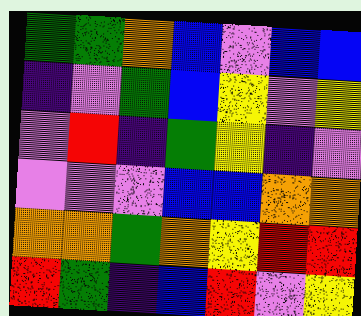[["green", "green", "orange", "blue", "violet", "blue", "blue"], ["indigo", "violet", "green", "blue", "yellow", "violet", "yellow"], ["violet", "red", "indigo", "green", "yellow", "indigo", "violet"], ["violet", "violet", "violet", "blue", "blue", "orange", "orange"], ["orange", "orange", "green", "orange", "yellow", "red", "red"], ["red", "green", "indigo", "blue", "red", "violet", "yellow"]]